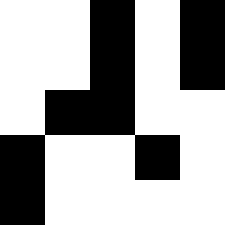[["white", "white", "black", "white", "black"], ["white", "white", "black", "white", "black"], ["white", "black", "black", "white", "white"], ["black", "white", "white", "black", "white"], ["black", "white", "white", "white", "white"]]